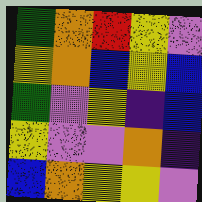[["green", "orange", "red", "yellow", "violet"], ["yellow", "orange", "blue", "yellow", "blue"], ["green", "violet", "yellow", "indigo", "blue"], ["yellow", "violet", "violet", "orange", "indigo"], ["blue", "orange", "yellow", "yellow", "violet"]]